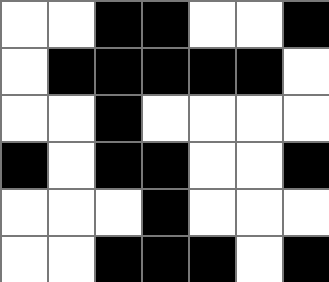[["white", "white", "black", "black", "white", "white", "black"], ["white", "black", "black", "black", "black", "black", "white"], ["white", "white", "black", "white", "white", "white", "white"], ["black", "white", "black", "black", "white", "white", "black"], ["white", "white", "white", "black", "white", "white", "white"], ["white", "white", "black", "black", "black", "white", "black"]]